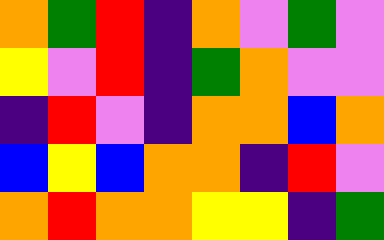[["orange", "green", "red", "indigo", "orange", "violet", "green", "violet"], ["yellow", "violet", "red", "indigo", "green", "orange", "violet", "violet"], ["indigo", "red", "violet", "indigo", "orange", "orange", "blue", "orange"], ["blue", "yellow", "blue", "orange", "orange", "indigo", "red", "violet"], ["orange", "red", "orange", "orange", "yellow", "yellow", "indigo", "green"]]